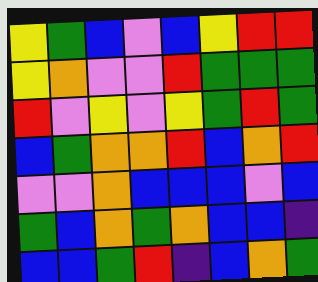[["yellow", "green", "blue", "violet", "blue", "yellow", "red", "red"], ["yellow", "orange", "violet", "violet", "red", "green", "green", "green"], ["red", "violet", "yellow", "violet", "yellow", "green", "red", "green"], ["blue", "green", "orange", "orange", "red", "blue", "orange", "red"], ["violet", "violet", "orange", "blue", "blue", "blue", "violet", "blue"], ["green", "blue", "orange", "green", "orange", "blue", "blue", "indigo"], ["blue", "blue", "green", "red", "indigo", "blue", "orange", "green"]]